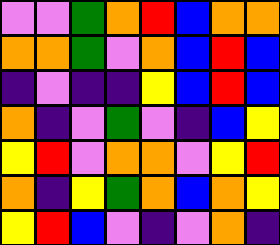[["violet", "violet", "green", "orange", "red", "blue", "orange", "orange"], ["orange", "orange", "green", "violet", "orange", "blue", "red", "blue"], ["indigo", "violet", "indigo", "indigo", "yellow", "blue", "red", "blue"], ["orange", "indigo", "violet", "green", "violet", "indigo", "blue", "yellow"], ["yellow", "red", "violet", "orange", "orange", "violet", "yellow", "red"], ["orange", "indigo", "yellow", "green", "orange", "blue", "orange", "yellow"], ["yellow", "red", "blue", "violet", "indigo", "violet", "orange", "indigo"]]